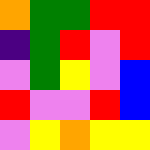[["orange", "green", "green", "red", "red"], ["indigo", "green", "red", "violet", "red"], ["violet", "green", "yellow", "violet", "blue"], ["red", "violet", "violet", "red", "blue"], ["violet", "yellow", "orange", "yellow", "yellow"]]